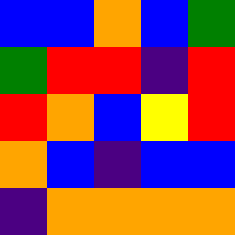[["blue", "blue", "orange", "blue", "green"], ["green", "red", "red", "indigo", "red"], ["red", "orange", "blue", "yellow", "red"], ["orange", "blue", "indigo", "blue", "blue"], ["indigo", "orange", "orange", "orange", "orange"]]